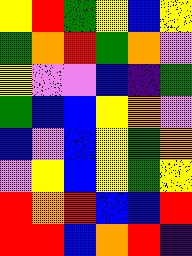[["yellow", "red", "green", "yellow", "blue", "yellow"], ["green", "orange", "red", "green", "orange", "violet"], ["yellow", "violet", "violet", "blue", "indigo", "green"], ["green", "blue", "blue", "yellow", "orange", "violet"], ["blue", "violet", "blue", "yellow", "green", "orange"], ["violet", "yellow", "blue", "yellow", "green", "yellow"], ["red", "orange", "red", "blue", "blue", "red"], ["red", "red", "blue", "orange", "red", "indigo"]]